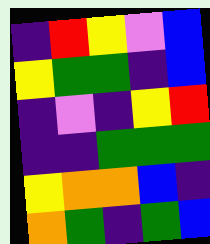[["indigo", "red", "yellow", "violet", "blue"], ["yellow", "green", "green", "indigo", "blue"], ["indigo", "violet", "indigo", "yellow", "red"], ["indigo", "indigo", "green", "green", "green"], ["yellow", "orange", "orange", "blue", "indigo"], ["orange", "green", "indigo", "green", "blue"]]